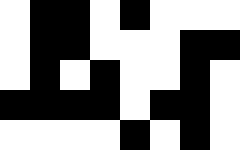[["white", "black", "black", "white", "black", "white", "white", "white"], ["white", "black", "black", "white", "white", "white", "black", "black"], ["white", "black", "white", "black", "white", "white", "black", "white"], ["black", "black", "black", "black", "white", "black", "black", "white"], ["white", "white", "white", "white", "black", "white", "black", "white"]]